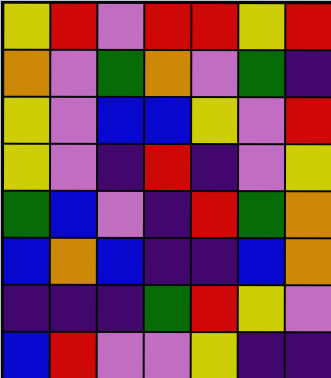[["yellow", "red", "violet", "red", "red", "yellow", "red"], ["orange", "violet", "green", "orange", "violet", "green", "indigo"], ["yellow", "violet", "blue", "blue", "yellow", "violet", "red"], ["yellow", "violet", "indigo", "red", "indigo", "violet", "yellow"], ["green", "blue", "violet", "indigo", "red", "green", "orange"], ["blue", "orange", "blue", "indigo", "indigo", "blue", "orange"], ["indigo", "indigo", "indigo", "green", "red", "yellow", "violet"], ["blue", "red", "violet", "violet", "yellow", "indigo", "indigo"]]